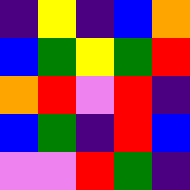[["indigo", "yellow", "indigo", "blue", "orange"], ["blue", "green", "yellow", "green", "red"], ["orange", "red", "violet", "red", "indigo"], ["blue", "green", "indigo", "red", "blue"], ["violet", "violet", "red", "green", "indigo"]]